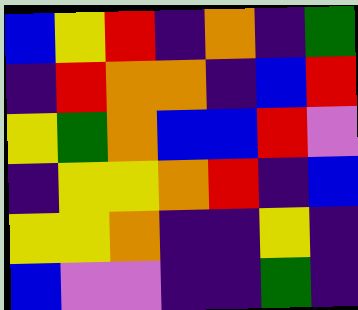[["blue", "yellow", "red", "indigo", "orange", "indigo", "green"], ["indigo", "red", "orange", "orange", "indigo", "blue", "red"], ["yellow", "green", "orange", "blue", "blue", "red", "violet"], ["indigo", "yellow", "yellow", "orange", "red", "indigo", "blue"], ["yellow", "yellow", "orange", "indigo", "indigo", "yellow", "indigo"], ["blue", "violet", "violet", "indigo", "indigo", "green", "indigo"]]